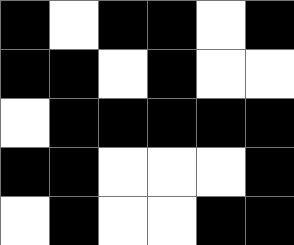[["black", "white", "black", "black", "white", "black"], ["black", "black", "white", "black", "white", "white"], ["white", "black", "black", "black", "black", "black"], ["black", "black", "white", "white", "white", "black"], ["white", "black", "white", "white", "black", "black"]]